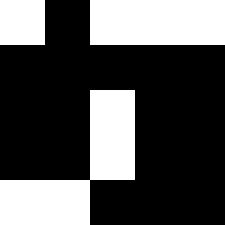[["white", "black", "white", "white", "white"], ["black", "black", "black", "black", "black"], ["black", "black", "white", "black", "black"], ["black", "black", "white", "black", "black"], ["white", "white", "black", "black", "black"]]